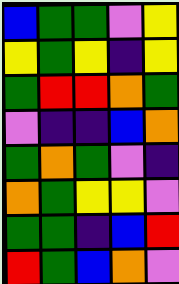[["blue", "green", "green", "violet", "yellow"], ["yellow", "green", "yellow", "indigo", "yellow"], ["green", "red", "red", "orange", "green"], ["violet", "indigo", "indigo", "blue", "orange"], ["green", "orange", "green", "violet", "indigo"], ["orange", "green", "yellow", "yellow", "violet"], ["green", "green", "indigo", "blue", "red"], ["red", "green", "blue", "orange", "violet"]]